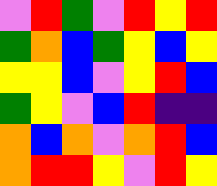[["violet", "red", "green", "violet", "red", "yellow", "red"], ["green", "orange", "blue", "green", "yellow", "blue", "yellow"], ["yellow", "yellow", "blue", "violet", "yellow", "red", "blue"], ["green", "yellow", "violet", "blue", "red", "indigo", "indigo"], ["orange", "blue", "orange", "violet", "orange", "red", "blue"], ["orange", "red", "red", "yellow", "violet", "red", "yellow"]]